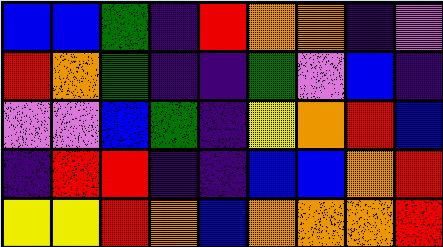[["blue", "blue", "green", "indigo", "red", "orange", "orange", "indigo", "violet"], ["red", "orange", "green", "indigo", "indigo", "green", "violet", "blue", "indigo"], ["violet", "violet", "blue", "green", "indigo", "yellow", "orange", "red", "blue"], ["indigo", "red", "red", "indigo", "indigo", "blue", "blue", "orange", "red"], ["yellow", "yellow", "red", "orange", "blue", "orange", "orange", "orange", "red"]]